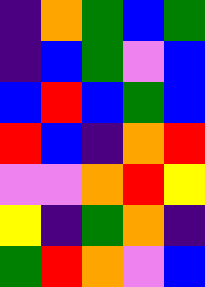[["indigo", "orange", "green", "blue", "green"], ["indigo", "blue", "green", "violet", "blue"], ["blue", "red", "blue", "green", "blue"], ["red", "blue", "indigo", "orange", "red"], ["violet", "violet", "orange", "red", "yellow"], ["yellow", "indigo", "green", "orange", "indigo"], ["green", "red", "orange", "violet", "blue"]]